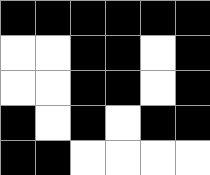[["black", "black", "black", "black", "black", "black"], ["white", "white", "black", "black", "white", "black"], ["white", "white", "black", "black", "white", "black"], ["black", "white", "black", "white", "black", "black"], ["black", "black", "white", "white", "white", "white"]]